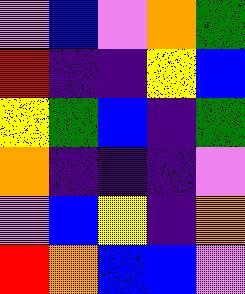[["violet", "blue", "violet", "orange", "green"], ["red", "indigo", "indigo", "yellow", "blue"], ["yellow", "green", "blue", "indigo", "green"], ["orange", "indigo", "indigo", "indigo", "violet"], ["violet", "blue", "yellow", "indigo", "orange"], ["red", "orange", "blue", "blue", "violet"]]